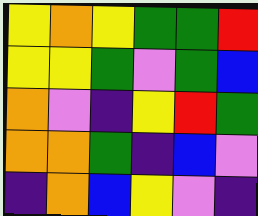[["yellow", "orange", "yellow", "green", "green", "red"], ["yellow", "yellow", "green", "violet", "green", "blue"], ["orange", "violet", "indigo", "yellow", "red", "green"], ["orange", "orange", "green", "indigo", "blue", "violet"], ["indigo", "orange", "blue", "yellow", "violet", "indigo"]]